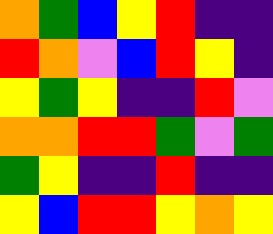[["orange", "green", "blue", "yellow", "red", "indigo", "indigo"], ["red", "orange", "violet", "blue", "red", "yellow", "indigo"], ["yellow", "green", "yellow", "indigo", "indigo", "red", "violet"], ["orange", "orange", "red", "red", "green", "violet", "green"], ["green", "yellow", "indigo", "indigo", "red", "indigo", "indigo"], ["yellow", "blue", "red", "red", "yellow", "orange", "yellow"]]